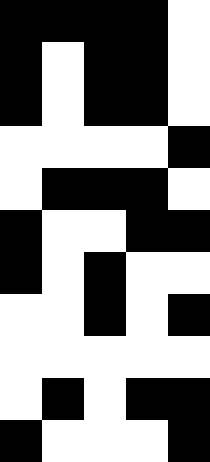[["black", "black", "black", "black", "white"], ["black", "white", "black", "black", "white"], ["black", "white", "black", "black", "white"], ["white", "white", "white", "white", "black"], ["white", "black", "black", "black", "white"], ["black", "white", "white", "black", "black"], ["black", "white", "black", "white", "white"], ["white", "white", "black", "white", "black"], ["white", "white", "white", "white", "white"], ["white", "black", "white", "black", "black"], ["black", "white", "white", "white", "black"]]